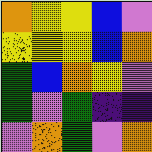[["orange", "yellow", "yellow", "blue", "violet"], ["yellow", "yellow", "yellow", "blue", "orange"], ["green", "blue", "orange", "yellow", "violet"], ["green", "violet", "green", "indigo", "indigo"], ["violet", "orange", "green", "violet", "orange"]]